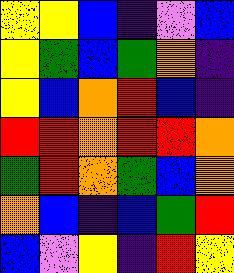[["yellow", "yellow", "blue", "indigo", "violet", "blue"], ["yellow", "green", "blue", "green", "orange", "indigo"], ["yellow", "blue", "orange", "red", "blue", "indigo"], ["red", "red", "orange", "red", "red", "orange"], ["green", "red", "orange", "green", "blue", "orange"], ["orange", "blue", "indigo", "blue", "green", "red"], ["blue", "violet", "yellow", "indigo", "red", "yellow"]]